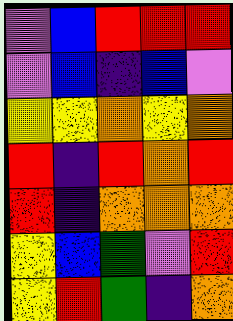[["violet", "blue", "red", "red", "red"], ["violet", "blue", "indigo", "blue", "violet"], ["yellow", "yellow", "orange", "yellow", "orange"], ["red", "indigo", "red", "orange", "red"], ["red", "indigo", "orange", "orange", "orange"], ["yellow", "blue", "green", "violet", "red"], ["yellow", "red", "green", "indigo", "orange"]]